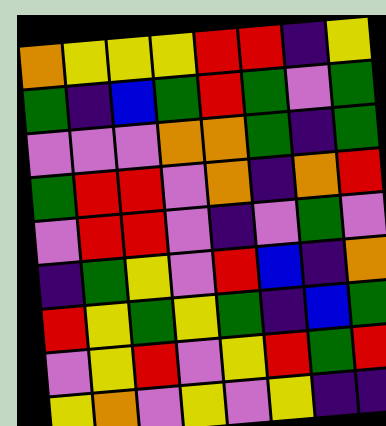[["orange", "yellow", "yellow", "yellow", "red", "red", "indigo", "yellow"], ["green", "indigo", "blue", "green", "red", "green", "violet", "green"], ["violet", "violet", "violet", "orange", "orange", "green", "indigo", "green"], ["green", "red", "red", "violet", "orange", "indigo", "orange", "red"], ["violet", "red", "red", "violet", "indigo", "violet", "green", "violet"], ["indigo", "green", "yellow", "violet", "red", "blue", "indigo", "orange"], ["red", "yellow", "green", "yellow", "green", "indigo", "blue", "green"], ["violet", "yellow", "red", "violet", "yellow", "red", "green", "red"], ["yellow", "orange", "violet", "yellow", "violet", "yellow", "indigo", "indigo"]]